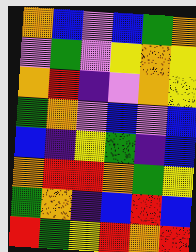[["orange", "blue", "violet", "blue", "green", "orange"], ["violet", "green", "violet", "yellow", "orange", "yellow"], ["orange", "red", "indigo", "violet", "orange", "yellow"], ["green", "orange", "violet", "blue", "violet", "blue"], ["blue", "indigo", "yellow", "green", "indigo", "blue"], ["orange", "red", "red", "orange", "green", "yellow"], ["green", "orange", "indigo", "blue", "red", "blue"], ["red", "green", "yellow", "red", "orange", "red"]]